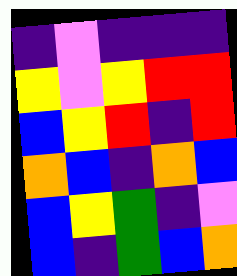[["indigo", "violet", "indigo", "indigo", "indigo"], ["yellow", "violet", "yellow", "red", "red"], ["blue", "yellow", "red", "indigo", "red"], ["orange", "blue", "indigo", "orange", "blue"], ["blue", "yellow", "green", "indigo", "violet"], ["blue", "indigo", "green", "blue", "orange"]]